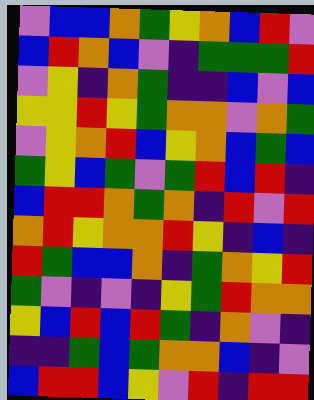[["violet", "blue", "blue", "orange", "green", "yellow", "orange", "blue", "red", "violet"], ["blue", "red", "orange", "blue", "violet", "indigo", "green", "green", "green", "red"], ["violet", "yellow", "indigo", "orange", "green", "indigo", "indigo", "blue", "violet", "blue"], ["yellow", "yellow", "red", "yellow", "green", "orange", "orange", "violet", "orange", "green"], ["violet", "yellow", "orange", "red", "blue", "yellow", "orange", "blue", "green", "blue"], ["green", "yellow", "blue", "green", "violet", "green", "red", "blue", "red", "indigo"], ["blue", "red", "red", "orange", "green", "orange", "indigo", "red", "violet", "red"], ["orange", "red", "yellow", "orange", "orange", "red", "yellow", "indigo", "blue", "indigo"], ["red", "green", "blue", "blue", "orange", "indigo", "green", "orange", "yellow", "red"], ["green", "violet", "indigo", "violet", "indigo", "yellow", "green", "red", "orange", "orange"], ["yellow", "blue", "red", "blue", "red", "green", "indigo", "orange", "violet", "indigo"], ["indigo", "indigo", "green", "blue", "green", "orange", "orange", "blue", "indigo", "violet"], ["blue", "red", "red", "blue", "yellow", "violet", "red", "indigo", "red", "red"]]